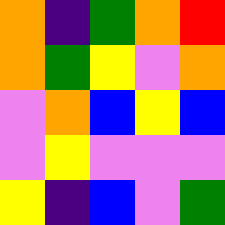[["orange", "indigo", "green", "orange", "red"], ["orange", "green", "yellow", "violet", "orange"], ["violet", "orange", "blue", "yellow", "blue"], ["violet", "yellow", "violet", "violet", "violet"], ["yellow", "indigo", "blue", "violet", "green"]]